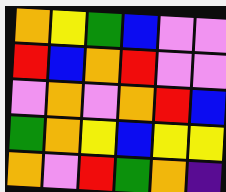[["orange", "yellow", "green", "blue", "violet", "violet"], ["red", "blue", "orange", "red", "violet", "violet"], ["violet", "orange", "violet", "orange", "red", "blue"], ["green", "orange", "yellow", "blue", "yellow", "yellow"], ["orange", "violet", "red", "green", "orange", "indigo"]]